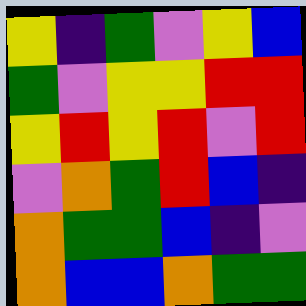[["yellow", "indigo", "green", "violet", "yellow", "blue"], ["green", "violet", "yellow", "yellow", "red", "red"], ["yellow", "red", "yellow", "red", "violet", "red"], ["violet", "orange", "green", "red", "blue", "indigo"], ["orange", "green", "green", "blue", "indigo", "violet"], ["orange", "blue", "blue", "orange", "green", "green"]]